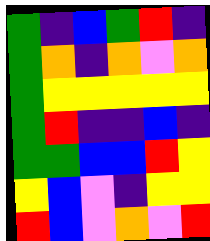[["green", "indigo", "blue", "green", "red", "indigo"], ["green", "orange", "indigo", "orange", "violet", "orange"], ["green", "yellow", "yellow", "yellow", "yellow", "yellow"], ["green", "red", "indigo", "indigo", "blue", "indigo"], ["green", "green", "blue", "blue", "red", "yellow"], ["yellow", "blue", "violet", "indigo", "yellow", "yellow"], ["red", "blue", "violet", "orange", "violet", "red"]]